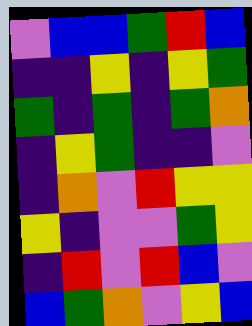[["violet", "blue", "blue", "green", "red", "blue"], ["indigo", "indigo", "yellow", "indigo", "yellow", "green"], ["green", "indigo", "green", "indigo", "green", "orange"], ["indigo", "yellow", "green", "indigo", "indigo", "violet"], ["indigo", "orange", "violet", "red", "yellow", "yellow"], ["yellow", "indigo", "violet", "violet", "green", "yellow"], ["indigo", "red", "violet", "red", "blue", "violet"], ["blue", "green", "orange", "violet", "yellow", "blue"]]